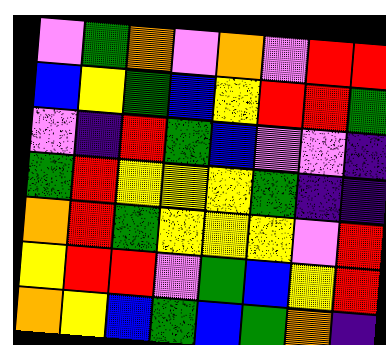[["violet", "green", "orange", "violet", "orange", "violet", "red", "red"], ["blue", "yellow", "green", "blue", "yellow", "red", "red", "green"], ["violet", "indigo", "red", "green", "blue", "violet", "violet", "indigo"], ["green", "red", "yellow", "yellow", "yellow", "green", "indigo", "indigo"], ["orange", "red", "green", "yellow", "yellow", "yellow", "violet", "red"], ["yellow", "red", "red", "violet", "green", "blue", "yellow", "red"], ["orange", "yellow", "blue", "green", "blue", "green", "orange", "indigo"]]